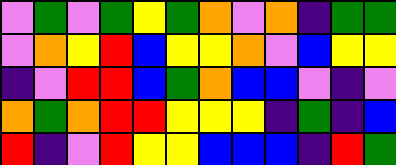[["violet", "green", "violet", "green", "yellow", "green", "orange", "violet", "orange", "indigo", "green", "green"], ["violet", "orange", "yellow", "red", "blue", "yellow", "yellow", "orange", "violet", "blue", "yellow", "yellow"], ["indigo", "violet", "red", "red", "blue", "green", "orange", "blue", "blue", "violet", "indigo", "violet"], ["orange", "green", "orange", "red", "red", "yellow", "yellow", "yellow", "indigo", "green", "indigo", "blue"], ["red", "indigo", "violet", "red", "yellow", "yellow", "blue", "blue", "blue", "indigo", "red", "green"]]